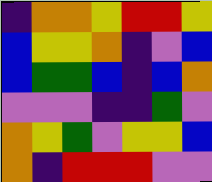[["indigo", "orange", "orange", "yellow", "red", "red", "yellow"], ["blue", "yellow", "yellow", "orange", "indigo", "violet", "blue"], ["blue", "green", "green", "blue", "indigo", "blue", "orange"], ["violet", "violet", "violet", "indigo", "indigo", "green", "violet"], ["orange", "yellow", "green", "violet", "yellow", "yellow", "blue"], ["orange", "indigo", "red", "red", "red", "violet", "violet"]]